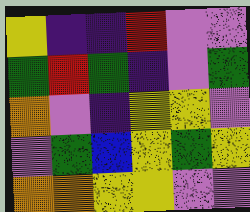[["yellow", "indigo", "indigo", "red", "violet", "violet"], ["green", "red", "green", "indigo", "violet", "green"], ["orange", "violet", "indigo", "yellow", "yellow", "violet"], ["violet", "green", "blue", "yellow", "green", "yellow"], ["orange", "orange", "yellow", "yellow", "violet", "violet"]]